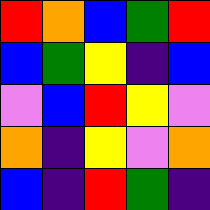[["red", "orange", "blue", "green", "red"], ["blue", "green", "yellow", "indigo", "blue"], ["violet", "blue", "red", "yellow", "violet"], ["orange", "indigo", "yellow", "violet", "orange"], ["blue", "indigo", "red", "green", "indigo"]]